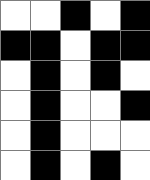[["white", "white", "black", "white", "black"], ["black", "black", "white", "black", "black"], ["white", "black", "white", "black", "white"], ["white", "black", "white", "white", "black"], ["white", "black", "white", "white", "white"], ["white", "black", "white", "black", "white"]]